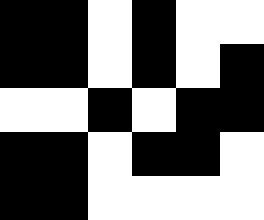[["black", "black", "white", "black", "white", "white"], ["black", "black", "white", "black", "white", "black"], ["white", "white", "black", "white", "black", "black"], ["black", "black", "white", "black", "black", "white"], ["black", "black", "white", "white", "white", "white"]]